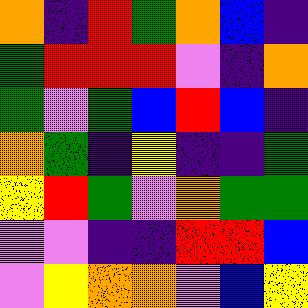[["orange", "indigo", "red", "green", "orange", "blue", "indigo"], ["green", "red", "red", "red", "violet", "indigo", "orange"], ["green", "violet", "green", "blue", "red", "blue", "indigo"], ["orange", "green", "indigo", "yellow", "indigo", "indigo", "green"], ["yellow", "red", "green", "violet", "orange", "green", "green"], ["violet", "violet", "indigo", "indigo", "red", "red", "blue"], ["violet", "yellow", "orange", "orange", "violet", "blue", "yellow"]]